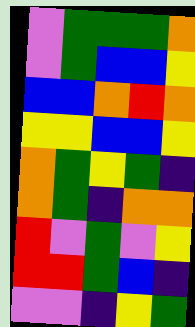[["violet", "green", "green", "green", "orange"], ["violet", "green", "blue", "blue", "yellow"], ["blue", "blue", "orange", "red", "orange"], ["yellow", "yellow", "blue", "blue", "yellow"], ["orange", "green", "yellow", "green", "indigo"], ["orange", "green", "indigo", "orange", "orange"], ["red", "violet", "green", "violet", "yellow"], ["red", "red", "green", "blue", "indigo"], ["violet", "violet", "indigo", "yellow", "green"]]